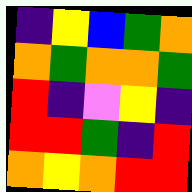[["indigo", "yellow", "blue", "green", "orange"], ["orange", "green", "orange", "orange", "green"], ["red", "indigo", "violet", "yellow", "indigo"], ["red", "red", "green", "indigo", "red"], ["orange", "yellow", "orange", "red", "red"]]